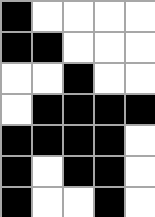[["black", "white", "white", "white", "white"], ["black", "black", "white", "white", "white"], ["white", "white", "black", "white", "white"], ["white", "black", "black", "black", "black"], ["black", "black", "black", "black", "white"], ["black", "white", "black", "black", "white"], ["black", "white", "white", "black", "white"]]